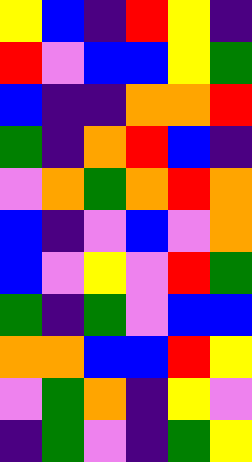[["yellow", "blue", "indigo", "red", "yellow", "indigo"], ["red", "violet", "blue", "blue", "yellow", "green"], ["blue", "indigo", "indigo", "orange", "orange", "red"], ["green", "indigo", "orange", "red", "blue", "indigo"], ["violet", "orange", "green", "orange", "red", "orange"], ["blue", "indigo", "violet", "blue", "violet", "orange"], ["blue", "violet", "yellow", "violet", "red", "green"], ["green", "indigo", "green", "violet", "blue", "blue"], ["orange", "orange", "blue", "blue", "red", "yellow"], ["violet", "green", "orange", "indigo", "yellow", "violet"], ["indigo", "green", "violet", "indigo", "green", "yellow"]]